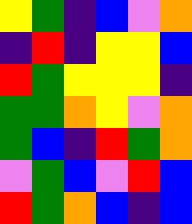[["yellow", "green", "indigo", "blue", "violet", "orange"], ["indigo", "red", "indigo", "yellow", "yellow", "blue"], ["red", "green", "yellow", "yellow", "yellow", "indigo"], ["green", "green", "orange", "yellow", "violet", "orange"], ["green", "blue", "indigo", "red", "green", "orange"], ["violet", "green", "blue", "violet", "red", "blue"], ["red", "green", "orange", "blue", "indigo", "blue"]]